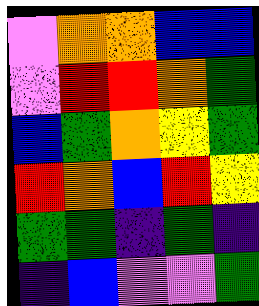[["violet", "orange", "orange", "blue", "blue"], ["violet", "red", "red", "orange", "green"], ["blue", "green", "orange", "yellow", "green"], ["red", "orange", "blue", "red", "yellow"], ["green", "green", "indigo", "green", "indigo"], ["indigo", "blue", "violet", "violet", "green"]]